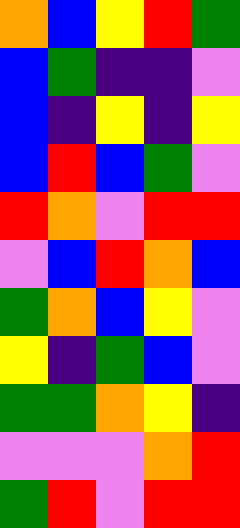[["orange", "blue", "yellow", "red", "green"], ["blue", "green", "indigo", "indigo", "violet"], ["blue", "indigo", "yellow", "indigo", "yellow"], ["blue", "red", "blue", "green", "violet"], ["red", "orange", "violet", "red", "red"], ["violet", "blue", "red", "orange", "blue"], ["green", "orange", "blue", "yellow", "violet"], ["yellow", "indigo", "green", "blue", "violet"], ["green", "green", "orange", "yellow", "indigo"], ["violet", "violet", "violet", "orange", "red"], ["green", "red", "violet", "red", "red"]]